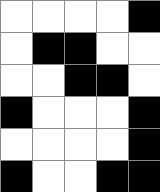[["white", "white", "white", "white", "black"], ["white", "black", "black", "white", "white"], ["white", "white", "black", "black", "white"], ["black", "white", "white", "white", "black"], ["white", "white", "white", "white", "black"], ["black", "white", "white", "black", "black"]]